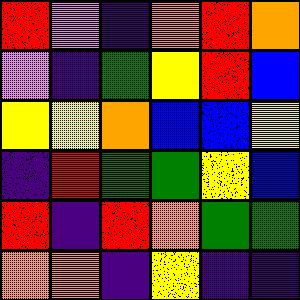[["red", "violet", "indigo", "orange", "red", "orange"], ["violet", "indigo", "green", "yellow", "red", "blue"], ["yellow", "yellow", "orange", "blue", "blue", "yellow"], ["indigo", "red", "green", "green", "yellow", "blue"], ["red", "indigo", "red", "orange", "green", "green"], ["orange", "orange", "indigo", "yellow", "indigo", "indigo"]]